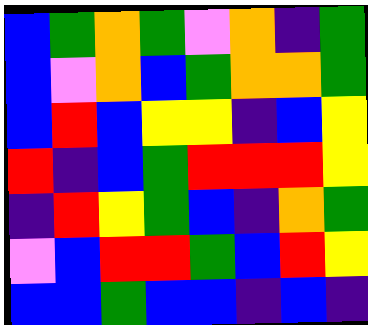[["blue", "green", "orange", "green", "violet", "orange", "indigo", "green"], ["blue", "violet", "orange", "blue", "green", "orange", "orange", "green"], ["blue", "red", "blue", "yellow", "yellow", "indigo", "blue", "yellow"], ["red", "indigo", "blue", "green", "red", "red", "red", "yellow"], ["indigo", "red", "yellow", "green", "blue", "indigo", "orange", "green"], ["violet", "blue", "red", "red", "green", "blue", "red", "yellow"], ["blue", "blue", "green", "blue", "blue", "indigo", "blue", "indigo"]]